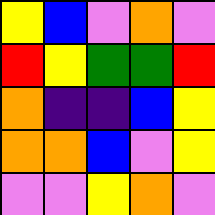[["yellow", "blue", "violet", "orange", "violet"], ["red", "yellow", "green", "green", "red"], ["orange", "indigo", "indigo", "blue", "yellow"], ["orange", "orange", "blue", "violet", "yellow"], ["violet", "violet", "yellow", "orange", "violet"]]